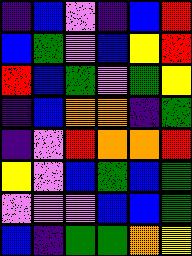[["indigo", "blue", "violet", "indigo", "blue", "red"], ["blue", "green", "violet", "blue", "yellow", "red"], ["red", "blue", "green", "violet", "green", "yellow"], ["indigo", "blue", "orange", "orange", "indigo", "green"], ["indigo", "violet", "red", "orange", "orange", "red"], ["yellow", "violet", "blue", "green", "blue", "green"], ["violet", "violet", "violet", "blue", "blue", "green"], ["blue", "indigo", "green", "green", "orange", "yellow"]]